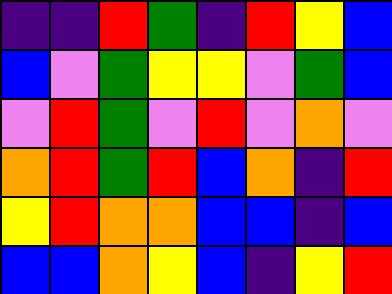[["indigo", "indigo", "red", "green", "indigo", "red", "yellow", "blue"], ["blue", "violet", "green", "yellow", "yellow", "violet", "green", "blue"], ["violet", "red", "green", "violet", "red", "violet", "orange", "violet"], ["orange", "red", "green", "red", "blue", "orange", "indigo", "red"], ["yellow", "red", "orange", "orange", "blue", "blue", "indigo", "blue"], ["blue", "blue", "orange", "yellow", "blue", "indigo", "yellow", "red"]]